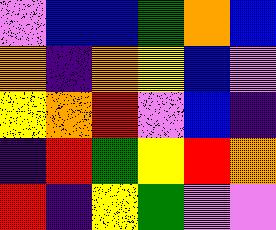[["violet", "blue", "blue", "green", "orange", "blue"], ["orange", "indigo", "orange", "yellow", "blue", "violet"], ["yellow", "orange", "red", "violet", "blue", "indigo"], ["indigo", "red", "green", "yellow", "red", "orange"], ["red", "indigo", "yellow", "green", "violet", "violet"]]